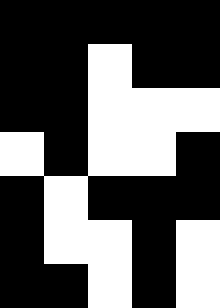[["black", "black", "black", "black", "black"], ["black", "black", "white", "black", "black"], ["black", "black", "white", "white", "white"], ["white", "black", "white", "white", "black"], ["black", "white", "black", "black", "black"], ["black", "white", "white", "black", "white"], ["black", "black", "white", "black", "white"]]